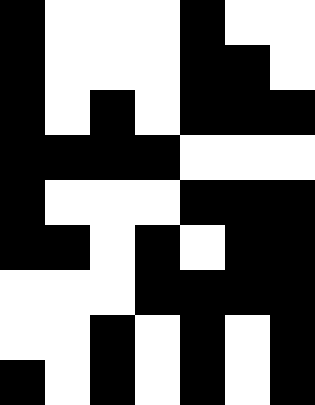[["black", "white", "white", "white", "black", "white", "white"], ["black", "white", "white", "white", "black", "black", "white"], ["black", "white", "black", "white", "black", "black", "black"], ["black", "black", "black", "black", "white", "white", "white"], ["black", "white", "white", "white", "black", "black", "black"], ["black", "black", "white", "black", "white", "black", "black"], ["white", "white", "white", "black", "black", "black", "black"], ["white", "white", "black", "white", "black", "white", "black"], ["black", "white", "black", "white", "black", "white", "black"]]